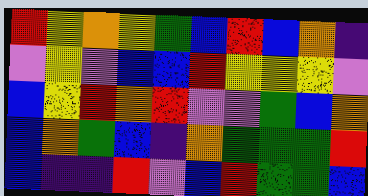[["red", "yellow", "orange", "yellow", "green", "blue", "red", "blue", "orange", "indigo"], ["violet", "yellow", "violet", "blue", "blue", "red", "yellow", "yellow", "yellow", "violet"], ["blue", "yellow", "red", "orange", "red", "violet", "violet", "green", "blue", "orange"], ["blue", "orange", "green", "blue", "indigo", "orange", "green", "green", "green", "red"], ["blue", "indigo", "indigo", "red", "violet", "blue", "red", "green", "green", "blue"]]